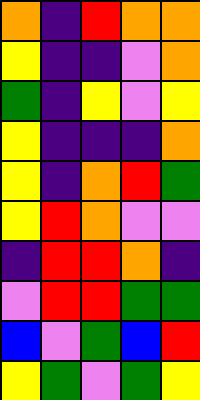[["orange", "indigo", "red", "orange", "orange"], ["yellow", "indigo", "indigo", "violet", "orange"], ["green", "indigo", "yellow", "violet", "yellow"], ["yellow", "indigo", "indigo", "indigo", "orange"], ["yellow", "indigo", "orange", "red", "green"], ["yellow", "red", "orange", "violet", "violet"], ["indigo", "red", "red", "orange", "indigo"], ["violet", "red", "red", "green", "green"], ["blue", "violet", "green", "blue", "red"], ["yellow", "green", "violet", "green", "yellow"]]